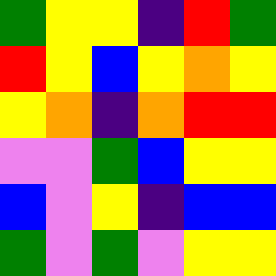[["green", "yellow", "yellow", "indigo", "red", "green"], ["red", "yellow", "blue", "yellow", "orange", "yellow"], ["yellow", "orange", "indigo", "orange", "red", "red"], ["violet", "violet", "green", "blue", "yellow", "yellow"], ["blue", "violet", "yellow", "indigo", "blue", "blue"], ["green", "violet", "green", "violet", "yellow", "yellow"]]